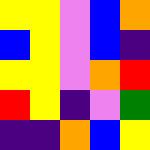[["yellow", "yellow", "violet", "blue", "orange"], ["blue", "yellow", "violet", "blue", "indigo"], ["yellow", "yellow", "violet", "orange", "red"], ["red", "yellow", "indigo", "violet", "green"], ["indigo", "indigo", "orange", "blue", "yellow"]]